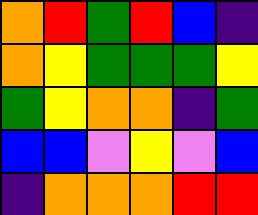[["orange", "red", "green", "red", "blue", "indigo"], ["orange", "yellow", "green", "green", "green", "yellow"], ["green", "yellow", "orange", "orange", "indigo", "green"], ["blue", "blue", "violet", "yellow", "violet", "blue"], ["indigo", "orange", "orange", "orange", "red", "red"]]